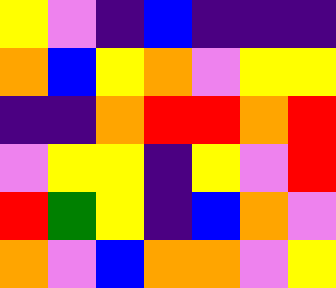[["yellow", "violet", "indigo", "blue", "indigo", "indigo", "indigo"], ["orange", "blue", "yellow", "orange", "violet", "yellow", "yellow"], ["indigo", "indigo", "orange", "red", "red", "orange", "red"], ["violet", "yellow", "yellow", "indigo", "yellow", "violet", "red"], ["red", "green", "yellow", "indigo", "blue", "orange", "violet"], ["orange", "violet", "blue", "orange", "orange", "violet", "yellow"]]